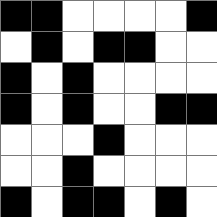[["black", "black", "white", "white", "white", "white", "black"], ["white", "black", "white", "black", "black", "white", "white"], ["black", "white", "black", "white", "white", "white", "white"], ["black", "white", "black", "white", "white", "black", "black"], ["white", "white", "white", "black", "white", "white", "white"], ["white", "white", "black", "white", "white", "white", "white"], ["black", "white", "black", "black", "white", "black", "white"]]